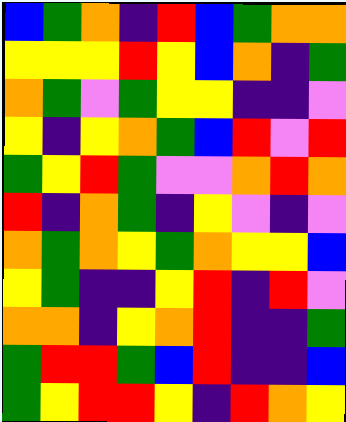[["blue", "green", "orange", "indigo", "red", "blue", "green", "orange", "orange"], ["yellow", "yellow", "yellow", "red", "yellow", "blue", "orange", "indigo", "green"], ["orange", "green", "violet", "green", "yellow", "yellow", "indigo", "indigo", "violet"], ["yellow", "indigo", "yellow", "orange", "green", "blue", "red", "violet", "red"], ["green", "yellow", "red", "green", "violet", "violet", "orange", "red", "orange"], ["red", "indigo", "orange", "green", "indigo", "yellow", "violet", "indigo", "violet"], ["orange", "green", "orange", "yellow", "green", "orange", "yellow", "yellow", "blue"], ["yellow", "green", "indigo", "indigo", "yellow", "red", "indigo", "red", "violet"], ["orange", "orange", "indigo", "yellow", "orange", "red", "indigo", "indigo", "green"], ["green", "red", "red", "green", "blue", "red", "indigo", "indigo", "blue"], ["green", "yellow", "red", "red", "yellow", "indigo", "red", "orange", "yellow"]]